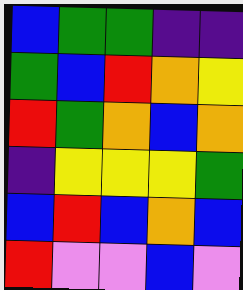[["blue", "green", "green", "indigo", "indigo"], ["green", "blue", "red", "orange", "yellow"], ["red", "green", "orange", "blue", "orange"], ["indigo", "yellow", "yellow", "yellow", "green"], ["blue", "red", "blue", "orange", "blue"], ["red", "violet", "violet", "blue", "violet"]]